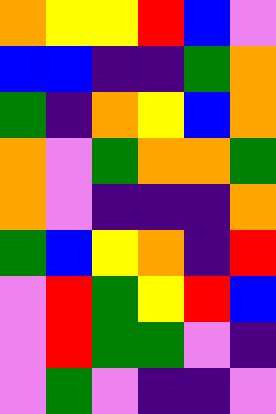[["orange", "yellow", "yellow", "red", "blue", "violet"], ["blue", "blue", "indigo", "indigo", "green", "orange"], ["green", "indigo", "orange", "yellow", "blue", "orange"], ["orange", "violet", "green", "orange", "orange", "green"], ["orange", "violet", "indigo", "indigo", "indigo", "orange"], ["green", "blue", "yellow", "orange", "indigo", "red"], ["violet", "red", "green", "yellow", "red", "blue"], ["violet", "red", "green", "green", "violet", "indigo"], ["violet", "green", "violet", "indigo", "indigo", "violet"]]